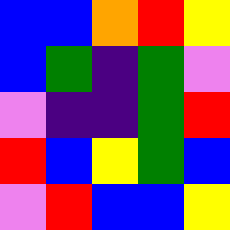[["blue", "blue", "orange", "red", "yellow"], ["blue", "green", "indigo", "green", "violet"], ["violet", "indigo", "indigo", "green", "red"], ["red", "blue", "yellow", "green", "blue"], ["violet", "red", "blue", "blue", "yellow"]]